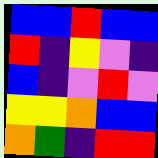[["blue", "blue", "red", "blue", "blue"], ["red", "indigo", "yellow", "violet", "indigo"], ["blue", "indigo", "violet", "red", "violet"], ["yellow", "yellow", "orange", "blue", "blue"], ["orange", "green", "indigo", "red", "red"]]